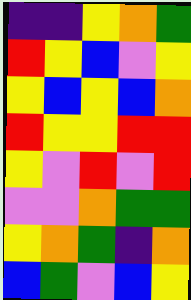[["indigo", "indigo", "yellow", "orange", "green"], ["red", "yellow", "blue", "violet", "yellow"], ["yellow", "blue", "yellow", "blue", "orange"], ["red", "yellow", "yellow", "red", "red"], ["yellow", "violet", "red", "violet", "red"], ["violet", "violet", "orange", "green", "green"], ["yellow", "orange", "green", "indigo", "orange"], ["blue", "green", "violet", "blue", "yellow"]]